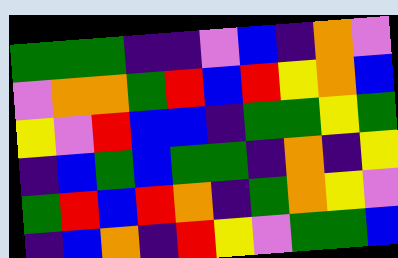[["green", "green", "green", "indigo", "indigo", "violet", "blue", "indigo", "orange", "violet"], ["violet", "orange", "orange", "green", "red", "blue", "red", "yellow", "orange", "blue"], ["yellow", "violet", "red", "blue", "blue", "indigo", "green", "green", "yellow", "green"], ["indigo", "blue", "green", "blue", "green", "green", "indigo", "orange", "indigo", "yellow"], ["green", "red", "blue", "red", "orange", "indigo", "green", "orange", "yellow", "violet"], ["indigo", "blue", "orange", "indigo", "red", "yellow", "violet", "green", "green", "blue"]]